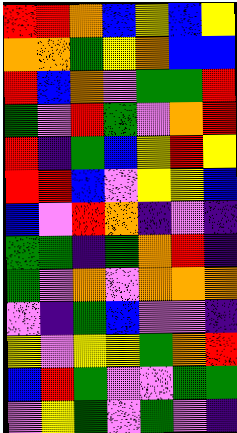[["red", "red", "orange", "blue", "yellow", "blue", "yellow"], ["orange", "orange", "green", "yellow", "orange", "blue", "blue"], ["red", "blue", "orange", "violet", "green", "green", "red"], ["green", "violet", "red", "green", "violet", "orange", "red"], ["red", "indigo", "green", "blue", "yellow", "red", "yellow"], ["red", "red", "blue", "violet", "yellow", "yellow", "blue"], ["blue", "violet", "red", "orange", "indigo", "violet", "indigo"], ["green", "green", "indigo", "green", "orange", "red", "indigo"], ["green", "violet", "orange", "violet", "orange", "orange", "orange"], ["violet", "indigo", "green", "blue", "violet", "violet", "indigo"], ["yellow", "violet", "yellow", "yellow", "green", "orange", "red"], ["blue", "red", "green", "violet", "violet", "green", "green"], ["violet", "yellow", "green", "violet", "green", "violet", "indigo"]]